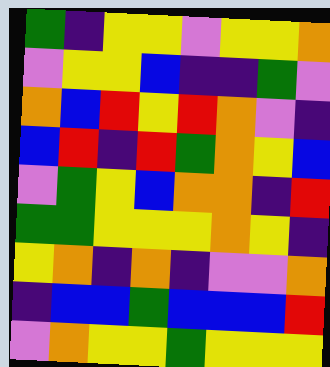[["green", "indigo", "yellow", "yellow", "violet", "yellow", "yellow", "orange"], ["violet", "yellow", "yellow", "blue", "indigo", "indigo", "green", "violet"], ["orange", "blue", "red", "yellow", "red", "orange", "violet", "indigo"], ["blue", "red", "indigo", "red", "green", "orange", "yellow", "blue"], ["violet", "green", "yellow", "blue", "orange", "orange", "indigo", "red"], ["green", "green", "yellow", "yellow", "yellow", "orange", "yellow", "indigo"], ["yellow", "orange", "indigo", "orange", "indigo", "violet", "violet", "orange"], ["indigo", "blue", "blue", "green", "blue", "blue", "blue", "red"], ["violet", "orange", "yellow", "yellow", "green", "yellow", "yellow", "yellow"]]